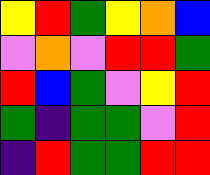[["yellow", "red", "green", "yellow", "orange", "blue"], ["violet", "orange", "violet", "red", "red", "green"], ["red", "blue", "green", "violet", "yellow", "red"], ["green", "indigo", "green", "green", "violet", "red"], ["indigo", "red", "green", "green", "red", "red"]]